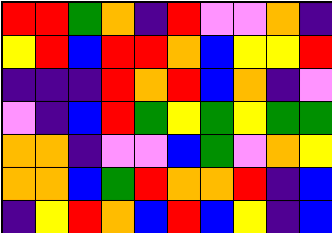[["red", "red", "green", "orange", "indigo", "red", "violet", "violet", "orange", "indigo"], ["yellow", "red", "blue", "red", "red", "orange", "blue", "yellow", "yellow", "red"], ["indigo", "indigo", "indigo", "red", "orange", "red", "blue", "orange", "indigo", "violet"], ["violet", "indigo", "blue", "red", "green", "yellow", "green", "yellow", "green", "green"], ["orange", "orange", "indigo", "violet", "violet", "blue", "green", "violet", "orange", "yellow"], ["orange", "orange", "blue", "green", "red", "orange", "orange", "red", "indigo", "blue"], ["indigo", "yellow", "red", "orange", "blue", "red", "blue", "yellow", "indigo", "blue"]]